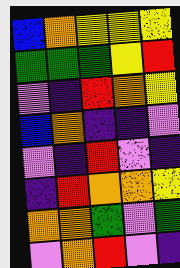[["blue", "orange", "yellow", "yellow", "yellow"], ["green", "green", "green", "yellow", "red"], ["violet", "indigo", "red", "orange", "yellow"], ["blue", "orange", "indigo", "indigo", "violet"], ["violet", "indigo", "red", "violet", "indigo"], ["indigo", "red", "orange", "orange", "yellow"], ["orange", "orange", "green", "violet", "green"], ["violet", "orange", "red", "violet", "indigo"]]